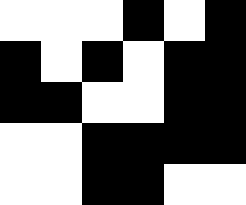[["white", "white", "white", "black", "white", "black"], ["black", "white", "black", "white", "black", "black"], ["black", "black", "white", "white", "black", "black"], ["white", "white", "black", "black", "black", "black"], ["white", "white", "black", "black", "white", "white"]]